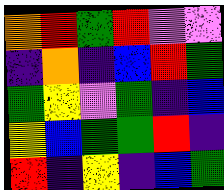[["orange", "red", "green", "red", "violet", "violet"], ["indigo", "orange", "indigo", "blue", "red", "green"], ["green", "yellow", "violet", "green", "indigo", "blue"], ["yellow", "blue", "green", "green", "red", "indigo"], ["red", "indigo", "yellow", "indigo", "blue", "green"]]